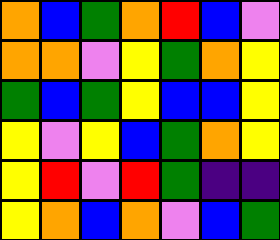[["orange", "blue", "green", "orange", "red", "blue", "violet"], ["orange", "orange", "violet", "yellow", "green", "orange", "yellow"], ["green", "blue", "green", "yellow", "blue", "blue", "yellow"], ["yellow", "violet", "yellow", "blue", "green", "orange", "yellow"], ["yellow", "red", "violet", "red", "green", "indigo", "indigo"], ["yellow", "orange", "blue", "orange", "violet", "blue", "green"]]